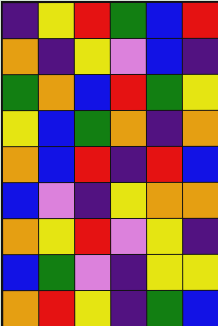[["indigo", "yellow", "red", "green", "blue", "red"], ["orange", "indigo", "yellow", "violet", "blue", "indigo"], ["green", "orange", "blue", "red", "green", "yellow"], ["yellow", "blue", "green", "orange", "indigo", "orange"], ["orange", "blue", "red", "indigo", "red", "blue"], ["blue", "violet", "indigo", "yellow", "orange", "orange"], ["orange", "yellow", "red", "violet", "yellow", "indigo"], ["blue", "green", "violet", "indigo", "yellow", "yellow"], ["orange", "red", "yellow", "indigo", "green", "blue"]]